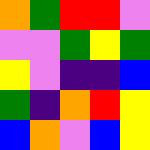[["orange", "green", "red", "red", "violet"], ["violet", "violet", "green", "yellow", "green"], ["yellow", "violet", "indigo", "indigo", "blue"], ["green", "indigo", "orange", "red", "yellow"], ["blue", "orange", "violet", "blue", "yellow"]]